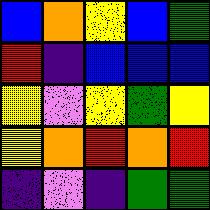[["blue", "orange", "yellow", "blue", "green"], ["red", "indigo", "blue", "blue", "blue"], ["yellow", "violet", "yellow", "green", "yellow"], ["yellow", "orange", "red", "orange", "red"], ["indigo", "violet", "indigo", "green", "green"]]